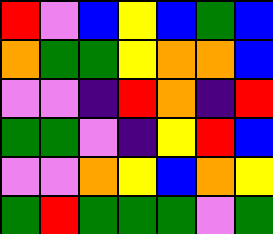[["red", "violet", "blue", "yellow", "blue", "green", "blue"], ["orange", "green", "green", "yellow", "orange", "orange", "blue"], ["violet", "violet", "indigo", "red", "orange", "indigo", "red"], ["green", "green", "violet", "indigo", "yellow", "red", "blue"], ["violet", "violet", "orange", "yellow", "blue", "orange", "yellow"], ["green", "red", "green", "green", "green", "violet", "green"]]